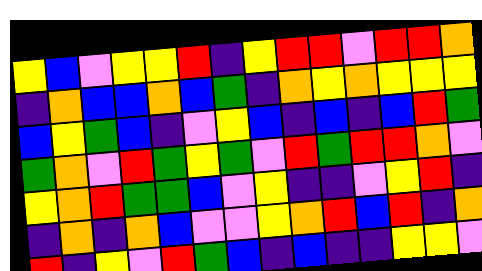[["yellow", "blue", "violet", "yellow", "yellow", "red", "indigo", "yellow", "red", "red", "violet", "red", "red", "orange"], ["indigo", "orange", "blue", "blue", "orange", "blue", "green", "indigo", "orange", "yellow", "orange", "yellow", "yellow", "yellow"], ["blue", "yellow", "green", "blue", "indigo", "violet", "yellow", "blue", "indigo", "blue", "indigo", "blue", "red", "green"], ["green", "orange", "violet", "red", "green", "yellow", "green", "violet", "red", "green", "red", "red", "orange", "violet"], ["yellow", "orange", "red", "green", "green", "blue", "violet", "yellow", "indigo", "indigo", "violet", "yellow", "red", "indigo"], ["indigo", "orange", "indigo", "orange", "blue", "violet", "violet", "yellow", "orange", "red", "blue", "red", "indigo", "orange"], ["red", "indigo", "yellow", "violet", "red", "green", "blue", "indigo", "blue", "indigo", "indigo", "yellow", "yellow", "violet"]]